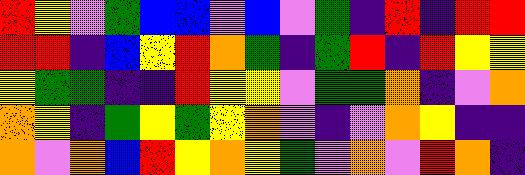[["red", "yellow", "violet", "green", "blue", "blue", "violet", "blue", "violet", "green", "indigo", "red", "indigo", "red", "red"], ["red", "red", "indigo", "blue", "yellow", "red", "orange", "green", "indigo", "green", "red", "indigo", "red", "yellow", "yellow"], ["yellow", "green", "green", "indigo", "indigo", "red", "yellow", "yellow", "violet", "green", "green", "orange", "indigo", "violet", "orange"], ["orange", "yellow", "indigo", "green", "yellow", "green", "yellow", "orange", "violet", "indigo", "violet", "orange", "yellow", "indigo", "indigo"], ["orange", "violet", "orange", "blue", "red", "yellow", "orange", "yellow", "green", "violet", "orange", "violet", "red", "orange", "indigo"]]